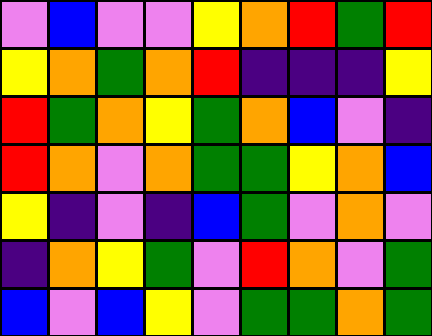[["violet", "blue", "violet", "violet", "yellow", "orange", "red", "green", "red"], ["yellow", "orange", "green", "orange", "red", "indigo", "indigo", "indigo", "yellow"], ["red", "green", "orange", "yellow", "green", "orange", "blue", "violet", "indigo"], ["red", "orange", "violet", "orange", "green", "green", "yellow", "orange", "blue"], ["yellow", "indigo", "violet", "indigo", "blue", "green", "violet", "orange", "violet"], ["indigo", "orange", "yellow", "green", "violet", "red", "orange", "violet", "green"], ["blue", "violet", "blue", "yellow", "violet", "green", "green", "orange", "green"]]